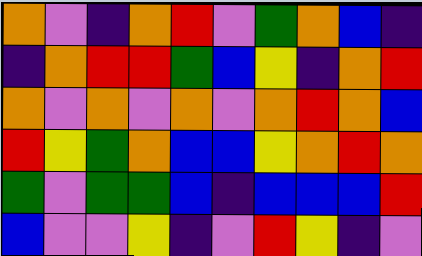[["orange", "violet", "indigo", "orange", "red", "violet", "green", "orange", "blue", "indigo"], ["indigo", "orange", "red", "red", "green", "blue", "yellow", "indigo", "orange", "red"], ["orange", "violet", "orange", "violet", "orange", "violet", "orange", "red", "orange", "blue"], ["red", "yellow", "green", "orange", "blue", "blue", "yellow", "orange", "red", "orange"], ["green", "violet", "green", "green", "blue", "indigo", "blue", "blue", "blue", "red"], ["blue", "violet", "violet", "yellow", "indigo", "violet", "red", "yellow", "indigo", "violet"]]